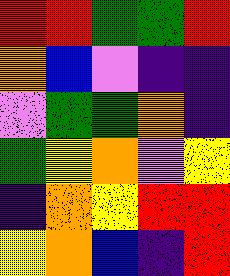[["red", "red", "green", "green", "red"], ["orange", "blue", "violet", "indigo", "indigo"], ["violet", "green", "green", "orange", "indigo"], ["green", "yellow", "orange", "violet", "yellow"], ["indigo", "orange", "yellow", "red", "red"], ["yellow", "orange", "blue", "indigo", "red"]]